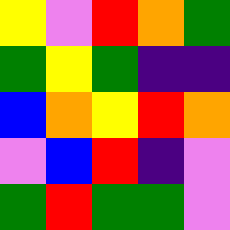[["yellow", "violet", "red", "orange", "green"], ["green", "yellow", "green", "indigo", "indigo"], ["blue", "orange", "yellow", "red", "orange"], ["violet", "blue", "red", "indigo", "violet"], ["green", "red", "green", "green", "violet"]]